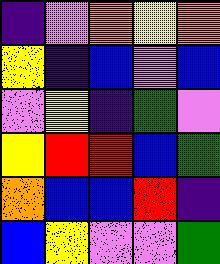[["indigo", "violet", "orange", "yellow", "orange"], ["yellow", "indigo", "blue", "violet", "blue"], ["violet", "yellow", "indigo", "green", "violet"], ["yellow", "red", "red", "blue", "green"], ["orange", "blue", "blue", "red", "indigo"], ["blue", "yellow", "violet", "violet", "green"]]